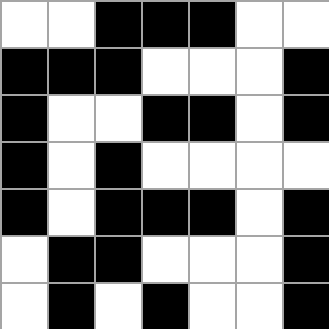[["white", "white", "black", "black", "black", "white", "white"], ["black", "black", "black", "white", "white", "white", "black"], ["black", "white", "white", "black", "black", "white", "black"], ["black", "white", "black", "white", "white", "white", "white"], ["black", "white", "black", "black", "black", "white", "black"], ["white", "black", "black", "white", "white", "white", "black"], ["white", "black", "white", "black", "white", "white", "black"]]